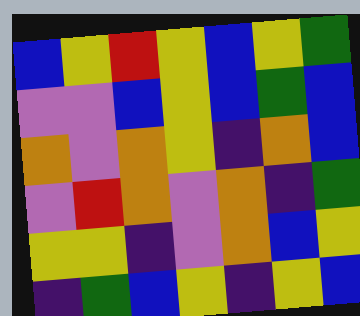[["blue", "yellow", "red", "yellow", "blue", "yellow", "green"], ["violet", "violet", "blue", "yellow", "blue", "green", "blue"], ["orange", "violet", "orange", "yellow", "indigo", "orange", "blue"], ["violet", "red", "orange", "violet", "orange", "indigo", "green"], ["yellow", "yellow", "indigo", "violet", "orange", "blue", "yellow"], ["indigo", "green", "blue", "yellow", "indigo", "yellow", "blue"]]